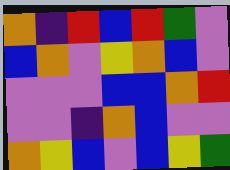[["orange", "indigo", "red", "blue", "red", "green", "violet"], ["blue", "orange", "violet", "yellow", "orange", "blue", "violet"], ["violet", "violet", "violet", "blue", "blue", "orange", "red"], ["violet", "violet", "indigo", "orange", "blue", "violet", "violet"], ["orange", "yellow", "blue", "violet", "blue", "yellow", "green"]]